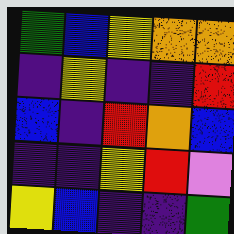[["green", "blue", "yellow", "orange", "orange"], ["indigo", "yellow", "indigo", "indigo", "red"], ["blue", "indigo", "red", "orange", "blue"], ["indigo", "indigo", "yellow", "red", "violet"], ["yellow", "blue", "indigo", "indigo", "green"]]